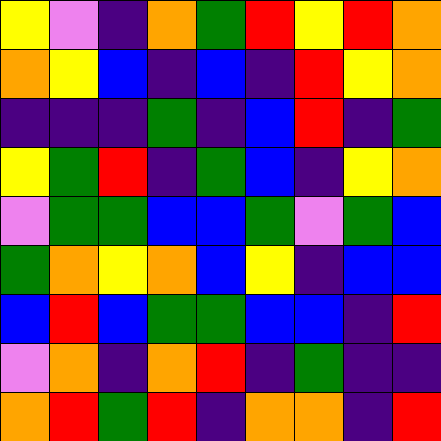[["yellow", "violet", "indigo", "orange", "green", "red", "yellow", "red", "orange"], ["orange", "yellow", "blue", "indigo", "blue", "indigo", "red", "yellow", "orange"], ["indigo", "indigo", "indigo", "green", "indigo", "blue", "red", "indigo", "green"], ["yellow", "green", "red", "indigo", "green", "blue", "indigo", "yellow", "orange"], ["violet", "green", "green", "blue", "blue", "green", "violet", "green", "blue"], ["green", "orange", "yellow", "orange", "blue", "yellow", "indigo", "blue", "blue"], ["blue", "red", "blue", "green", "green", "blue", "blue", "indigo", "red"], ["violet", "orange", "indigo", "orange", "red", "indigo", "green", "indigo", "indigo"], ["orange", "red", "green", "red", "indigo", "orange", "orange", "indigo", "red"]]